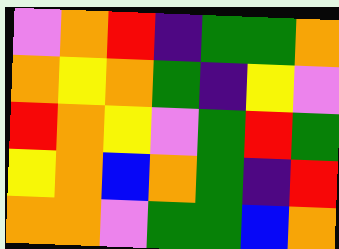[["violet", "orange", "red", "indigo", "green", "green", "orange"], ["orange", "yellow", "orange", "green", "indigo", "yellow", "violet"], ["red", "orange", "yellow", "violet", "green", "red", "green"], ["yellow", "orange", "blue", "orange", "green", "indigo", "red"], ["orange", "orange", "violet", "green", "green", "blue", "orange"]]